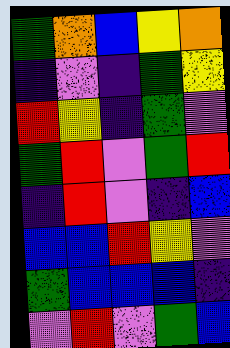[["green", "orange", "blue", "yellow", "orange"], ["indigo", "violet", "indigo", "green", "yellow"], ["red", "yellow", "indigo", "green", "violet"], ["green", "red", "violet", "green", "red"], ["indigo", "red", "violet", "indigo", "blue"], ["blue", "blue", "red", "yellow", "violet"], ["green", "blue", "blue", "blue", "indigo"], ["violet", "red", "violet", "green", "blue"]]